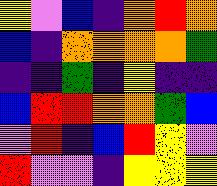[["yellow", "violet", "blue", "indigo", "orange", "red", "orange"], ["blue", "indigo", "orange", "orange", "orange", "orange", "green"], ["indigo", "indigo", "green", "indigo", "yellow", "indigo", "indigo"], ["blue", "red", "red", "orange", "orange", "green", "blue"], ["violet", "red", "indigo", "blue", "red", "yellow", "violet"], ["red", "violet", "violet", "indigo", "yellow", "yellow", "yellow"]]